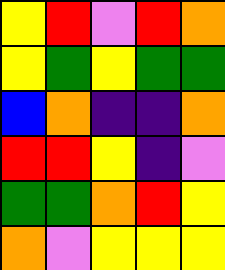[["yellow", "red", "violet", "red", "orange"], ["yellow", "green", "yellow", "green", "green"], ["blue", "orange", "indigo", "indigo", "orange"], ["red", "red", "yellow", "indigo", "violet"], ["green", "green", "orange", "red", "yellow"], ["orange", "violet", "yellow", "yellow", "yellow"]]